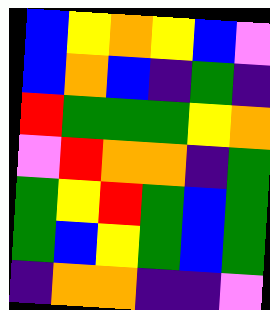[["blue", "yellow", "orange", "yellow", "blue", "violet"], ["blue", "orange", "blue", "indigo", "green", "indigo"], ["red", "green", "green", "green", "yellow", "orange"], ["violet", "red", "orange", "orange", "indigo", "green"], ["green", "yellow", "red", "green", "blue", "green"], ["green", "blue", "yellow", "green", "blue", "green"], ["indigo", "orange", "orange", "indigo", "indigo", "violet"]]